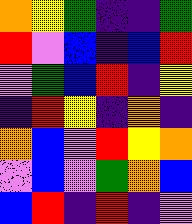[["orange", "yellow", "green", "indigo", "indigo", "green"], ["red", "violet", "blue", "indigo", "blue", "red"], ["violet", "green", "blue", "red", "indigo", "yellow"], ["indigo", "red", "yellow", "indigo", "orange", "indigo"], ["orange", "blue", "violet", "red", "yellow", "orange"], ["violet", "blue", "violet", "green", "orange", "blue"], ["blue", "red", "indigo", "red", "indigo", "violet"]]